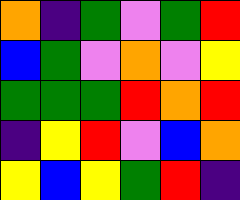[["orange", "indigo", "green", "violet", "green", "red"], ["blue", "green", "violet", "orange", "violet", "yellow"], ["green", "green", "green", "red", "orange", "red"], ["indigo", "yellow", "red", "violet", "blue", "orange"], ["yellow", "blue", "yellow", "green", "red", "indigo"]]